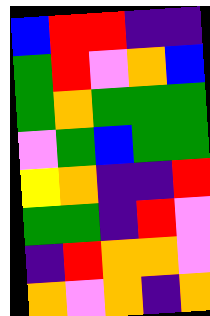[["blue", "red", "red", "indigo", "indigo"], ["green", "red", "violet", "orange", "blue"], ["green", "orange", "green", "green", "green"], ["violet", "green", "blue", "green", "green"], ["yellow", "orange", "indigo", "indigo", "red"], ["green", "green", "indigo", "red", "violet"], ["indigo", "red", "orange", "orange", "violet"], ["orange", "violet", "orange", "indigo", "orange"]]